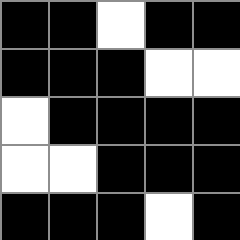[["black", "black", "white", "black", "black"], ["black", "black", "black", "white", "white"], ["white", "black", "black", "black", "black"], ["white", "white", "black", "black", "black"], ["black", "black", "black", "white", "black"]]